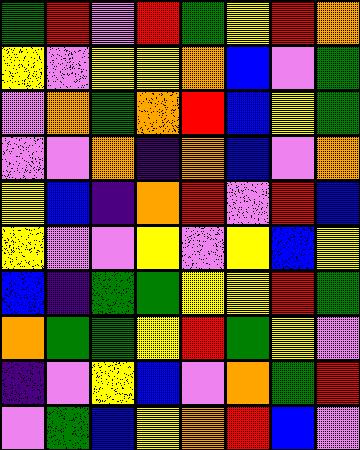[["green", "red", "violet", "red", "green", "yellow", "red", "orange"], ["yellow", "violet", "yellow", "yellow", "orange", "blue", "violet", "green"], ["violet", "orange", "green", "orange", "red", "blue", "yellow", "green"], ["violet", "violet", "orange", "indigo", "orange", "blue", "violet", "orange"], ["yellow", "blue", "indigo", "orange", "red", "violet", "red", "blue"], ["yellow", "violet", "violet", "yellow", "violet", "yellow", "blue", "yellow"], ["blue", "indigo", "green", "green", "yellow", "yellow", "red", "green"], ["orange", "green", "green", "yellow", "red", "green", "yellow", "violet"], ["indigo", "violet", "yellow", "blue", "violet", "orange", "green", "red"], ["violet", "green", "blue", "yellow", "orange", "red", "blue", "violet"]]